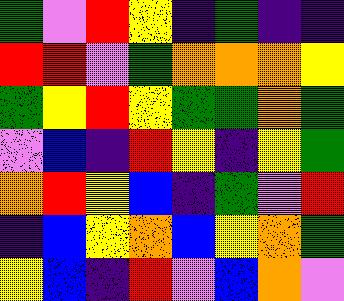[["green", "violet", "red", "yellow", "indigo", "green", "indigo", "indigo"], ["red", "red", "violet", "green", "orange", "orange", "orange", "yellow"], ["green", "yellow", "red", "yellow", "green", "green", "orange", "green"], ["violet", "blue", "indigo", "red", "yellow", "indigo", "yellow", "green"], ["orange", "red", "yellow", "blue", "indigo", "green", "violet", "red"], ["indigo", "blue", "yellow", "orange", "blue", "yellow", "orange", "green"], ["yellow", "blue", "indigo", "red", "violet", "blue", "orange", "violet"]]